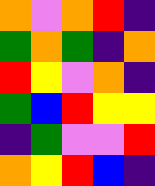[["orange", "violet", "orange", "red", "indigo"], ["green", "orange", "green", "indigo", "orange"], ["red", "yellow", "violet", "orange", "indigo"], ["green", "blue", "red", "yellow", "yellow"], ["indigo", "green", "violet", "violet", "red"], ["orange", "yellow", "red", "blue", "indigo"]]